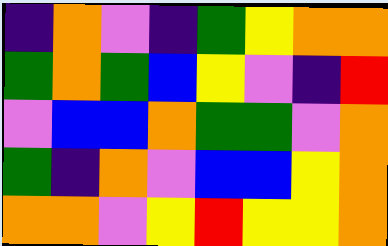[["indigo", "orange", "violet", "indigo", "green", "yellow", "orange", "orange"], ["green", "orange", "green", "blue", "yellow", "violet", "indigo", "red"], ["violet", "blue", "blue", "orange", "green", "green", "violet", "orange"], ["green", "indigo", "orange", "violet", "blue", "blue", "yellow", "orange"], ["orange", "orange", "violet", "yellow", "red", "yellow", "yellow", "orange"]]